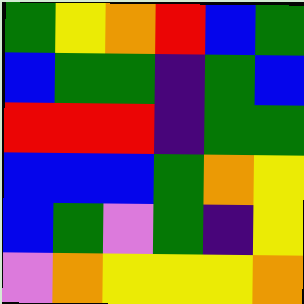[["green", "yellow", "orange", "red", "blue", "green"], ["blue", "green", "green", "indigo", "green", "blue"], ["red", "red", "red", "indigo", "green", "green"], ["blue", "blue", "blue", "green", "orange", "yellow"], ["blue", "green", "violet", "green", "indigo", "yellow"], ["violet", "orange", "yellow", "yellow", "yellow", "orange"]]